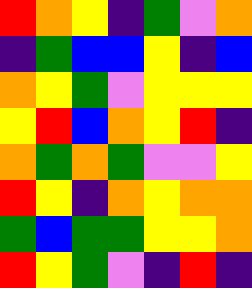[["red", "orange", "yellow", "indigo", "green", "violet", "orange"], ["indigo", "green", "blue", "blue", "yellow", "indigo", "blue"], ["orange", "yellow", "green", "violet", "yellow", "yellow", "yellow"], ["yellow", "red", "blue", "orange", "yellow", "red", "indigo"], ["orange", "green", "orange", "green", "violet", "violet", "yellow"], ["red", "yellow", "indigo", "orange", "yellow", "orange", "orange"], ["green", "blue", "green", "green", "yellow", "yellow", "orange"], ["red", "yellow", "green", "violet", "indigo", "red", "indigo"]]